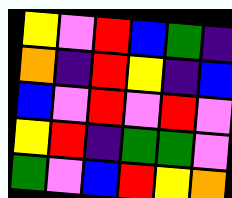[["yellow", "violet", "red", "blue", "green", "indigo"], ["orange", "indigo", "red", "yellow", "indigo", "blue"], ["blue", "violet", "red", "violet", "red", "violet"], ["yellow", "red", "indigo", "green", "green", "violet"], ["green", "violet", "blue", "red", "yellow", "orange"]]